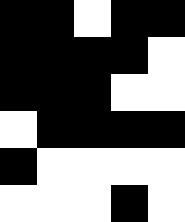[["black", "black", "white", "black", "black"], ["black", "black", "black", "black", "white"], ["black", "black", "black", "white", "white"], ["white", "black", "black", "black", "black"], ["black", "white", "white", "white", "white"], ["white", "white", "white", "black", "white"]]